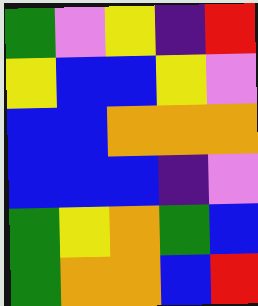[["green", "violet", "yellow", "indigo", "red"], ["yellow", "blue", "blue", "yellow", "violet"], ["blue", "blue", "orange", "orange", "orange"], ["blue", "blue", "blue", "indigo", "violet"], ["green", "yellow", "orange", "green", "blue"], ["green", "orange", "orange", "blue", "red"]]